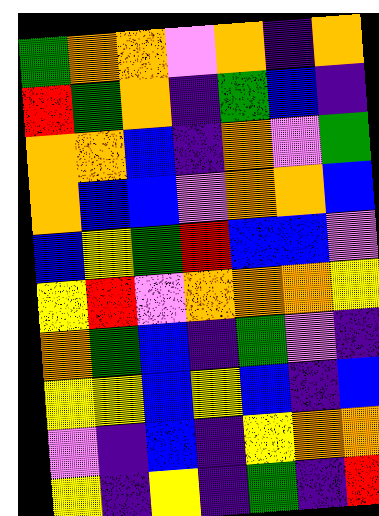[["green", "orange", "orange", "violet", "orange", "indigo", "orange"], ["red", "green", "orange", "indigo", "green", "blue", "indigo"], ["orange", "orange", "blue", "indigo", "orange", "violet", "green"], ["orange", "blue", "blue", "violet", "orange", "orange", "blue"], ["blue", "yellow", "green", "red", "blue", "blue", "violet"], ["yellow", "red", "violet", "orange", "orange", "orange", "yellow"], ["orange", "green", "blue", "indigo", "green", "violet", "indigo"], ["yellow", "yellow", "blue", "yellow", "blue", "indigo", "blue"], ["violet", "indigo", "blue", "indigo", "yellow", "orange", "orange"], ["yellow", "indigo", "yellow", "indigo", "green", "indigo", "red"]]